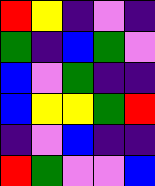[["red", "yellow", "indigo", "violet", "indigo"], ["green", "indigo", "blue", "green", "violet"], ["blue", "violet", "green", "indigo", "indigo"], ["blue", "yellow", "yellow", "green", "red"], ["indigo", "violet", "blue", "indigo", "indigo"], ["red", "green", "violet", "violet", "blue"]]